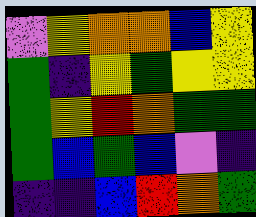[["violet", "yellow", "orange", "orange", "blue", "yellow"], ["green", "indigo", "yellow", "green", "yellow", "yellow"], ["green", "yellow", "red", "orange", "green", "green"], ["green", "blue", "green", "blue", "violet", "indigo"], ["indigo", "indigo", "blue", "red", "orange", "green"]]